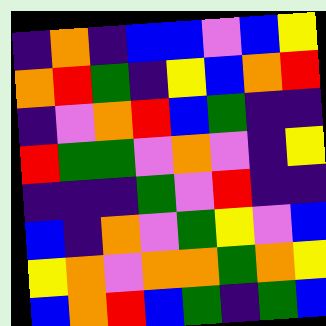[["indigo", "orange", "indigo", "blue", "blue", "violet", "blue", "yellow"], ["orange", "red", "green", "indigo", "yellow", "blue", "orange", "red"], ["indigo", "violet", "orange", "red", "blue", "green", "indigo", "indigo"], ["red", "green", "green", "violet", "orange", "violet", "indigo", "yellow"], ["indigo", "indigo", "indigo", "green", "violet", "red", "indigo", "indigo"], ["blue", "indigo", "orange", "violet", "green", "yellow", "violet", "blue"], ["yellow", "orange", "violet", "orange", "orange", "green", "orange", "yellow"], ["blue", "orange", "red", "blue", "green", "indigo", "green", "blue"]]